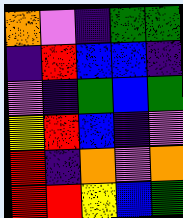[["orange", "violet", "indigo", "green", "green"], ["indigo", "red", "blue", "blue", "indigo"], ["violet", "indigo", "green", "blue", "green"], ["yellow", "red", "blue", "indigo", "violet"], ["red", "indigo", "orange", "violet", "orange"], ["red", "red", "yellow", "blue", "green"]]